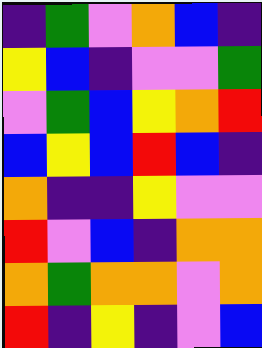[["indigo", "green", "violet", "orange", "blue", "indigo"], ["yellow", "blue", "indigo", "violet", "violet", "green"], ["violet", "green", "blue", "yellow", "orange", "red"], ["blue", "yellow", "blue", "red", "blue", "indigo"], ["orange", "indigo", "indigo", "yellow", "violet", "violet"], ["red", "violet", "blue", "indigo", "orange", "orange"], ["orange", "green", "orange", "orange", "violet", "orange"], ["red", "indigo", "yellow", "indigo", "violet", "blue"]]